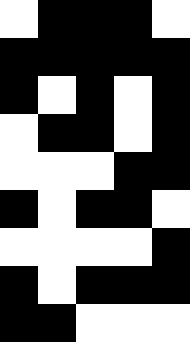[["white", "black", "black", "black", "white"], ["black", "black", "black", "black", "black"], ["black", "white", "black", "white", "black"], ["white", "black", "black", "white", "black"], ["white", "white", "white", "black", "black"], ["black", "white", "black", "black", "white"], ["white", "white", "white", "white", "black"], ["black", "white", "black", "black", "black"], ["black", "black", "white", "white", "white"]]